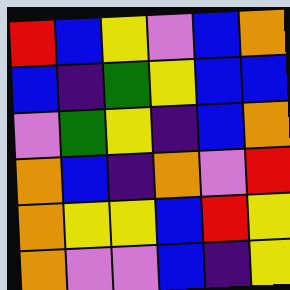[["red", "blue", "yellow", "violet", "blue", "orange"], ["blue", "indigo", "green", "yellow", "blue", "blue"], ["violet", "green", "yellow", "indigo", "blue", "orange"], ["orange", "blue", "indigo", "orange", "violet", "red"], ["orange", "yellow", "yellow", "blue", "red", "yellow"], ["orange", "violet", "violet", "blue", "indigo", "yellow"]]